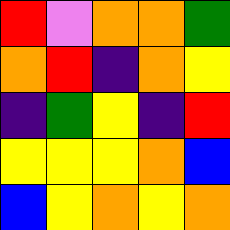[["red", "violet", "orange", "orange", "green"], ["orange", "red", "indigo", "orange", "yellow"], ["indigo", "green", "yellow", "indigo", "red"], ["yellow", "yellow", "yellow", "orange", "blue"], ["blue", "yellow", "orange", "yellow", "orange"]]